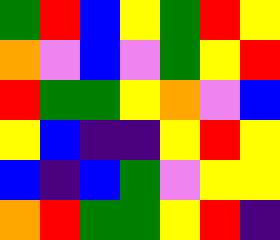[["green", "red", "blue", "yellow", "green", "red", "yellow"], ["orange", "violet", "blue", "violet", "green", "yellow", "red"], ["red", "green", "green", "yellow", "orange", "violet", "blue"], ["yellow", "blue", "indigo", "indigo", "yellow", "red", "yellow"], ["blue", "indigo", "blue", "green", "violet", "yellow", "yellow"], ["orange", "red", "green", "green", "yellow", "red", "indigo"]]